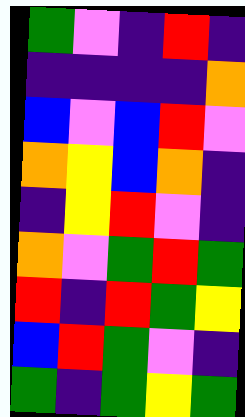[["green", "violet", "indigo", "red", "indigo"], ["indigo", "indigo", "indigo", "indigo", "orange"], ["blue", "violet", "blue", "red", "violet"], ["orange", "yellow", "blue", "orange", "indigo"], ["indigo", "yellow", "red", "violet", "indigo"], ["orange", "violet", "green", "red", "green"], ["red", "indigo", "red", "green", "yellow"], ["blue", "red", "green", "violet", "indigo"], ["green", "indigo", "green", "yellow", "green"]]